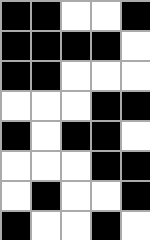[["black", "black", "white", "white", "black"], ["black", "black", "black", "black", "white"], ["black", "black", "white", "white", "white"], ["white", "white", "white", "black", "black"], ["black", "white", "black", "black", "white"], ["white", "white", "white", "black", "black"], ["white", "black", "white", "white", "black"], ["black", "white", "white", "black", "white"]]